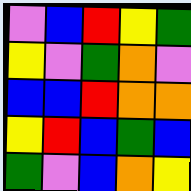[["violet", "blue", "red", "yellow", "green"], ["yellow", "violet", "green", "orange", "violet"], ["blue", "blue", "red", "orange", "orange"], ["yellow", "red", "blue", "green", "blue"], ["green", "violet", "blue", "orange", "yellow"]]